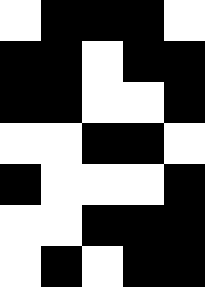[["white", "black", "black", "black", "white"], ["black", "black", "white", "black", "black"], ["black", "black", "white", "white", "black"], ["white", "white", "black", "black", "white"], ["black", "white", "white", "white", "black"], ["white", "white", "black", "black", "black"], ["white", "black", "white", "black", "black"]]